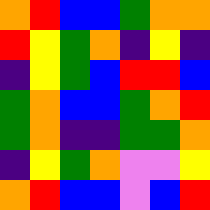[["orange", "red", "blue", "blue", "green", "orange", "orange"], ["red", "yellow", "green", "orange", "indigo", "yellow", "indigo"], ["indigo", "yellow", "green", "blue", "red", "red", "blue"], ["green", "orange", "blue", "blue", "green", "orange", "red"], ["green", "orange", "indigo", "indigo", "green", "green", "orange"], ["indigo", "yellow", "green", "orange", "violet", "violet", "yellow"], ["orange", "red", "blue", "blue", "violet", "blue", "red"]]